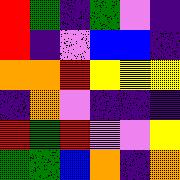[["red", "green", "indigo", "green", "violet", "indigo"], ["red", "indigo", "violet", "blue", "blue", "indigo"], ["orange", "orange", "red", "yellow", "yellow", "yellow"], ["indigo", "orange", "violet", "indigo", "indigo", "indigo"], ["red", "green", "red", "violet", "violet", "yellow"], ["green", "green", "blue", "orange", "indigo", "orange"]]